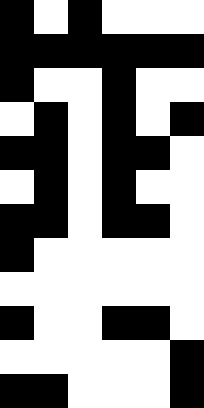[["black", "white", "black", "white", "white", "white"], ["black", "black", "black", "black", "black", "black"], ["black", "white", "white", "black", "white", "white"], ["white", "black", "white", "black", "white", "black"], ["black", "black", "white", "black", "black", "white"], ["white", "black", "white", "black", "white", "white"], ["black", "black", "white", "black", "black", "white"], ["black", "white", "white", "white", "white", "white"], ["white", "white", "white", "white", "white", "white"], ["black", "white", "white", "black", "black", "white"], ["white", "white", "white", "white", "white", "black"], ["black", "black", "white", "white", "white", "black"]]